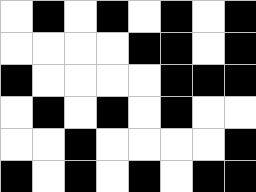[["white", "black", "white", "black", "white", "black", "white", "black"], ["white", "white", "white", "white", "black", "black", "white", "black"], ["black", "white", "white", "white", "white", "black", "black", "black"], ["white", "black", "white", "black", "white", "black", "white", "white"], ["white", "white", "black", "white", "white", "white", "white", "black"], ["black", "white", "black", "white", "black", "white", "black", "black"]]